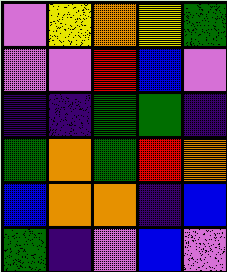[["violet", "yellow", "orange", "yellow", "green"], ["violet", "violet", "red", "blue", "violet"], ["indigo", "indigo", "green", "green", "indigo"], ["green", "orange", "green", "red", "orange"], ["blue", "orange", "orange", "indigo", "blue"], ["green", "indigo", "violet", "blue", "violet"]]